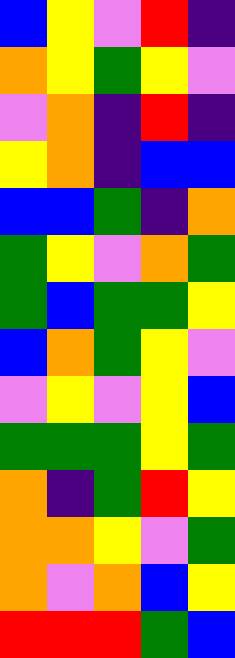[["blue", "yellow", "violet", "red", "indigo"], ["orange", "yellow", "green", "yellow", "violet"], ["violet", "orange", "indigo", "red", "indigo"], ["yellow", "orange", "indigo", "blue", "blue"], ["blue", "blue", "green", "indigo", "orange"], ["green", "yellow", "violet", "orange", "green"], ["green", "blue", "green", "green", "yellow"], ["blue", "orange", "green", "yellow", "violet"], ["violet", "yellow", "violet", "yellow", "blue"], ["green", "green", "green", "yellow", "green"], ["orange", "indigo", "green", "red", "yellow"], ["orange", "orange", "yellow", "violet", "green"], ["orange", "violet", "orange", "blue", "yellow"], ["red", "red", "red", "green", "blue"]]